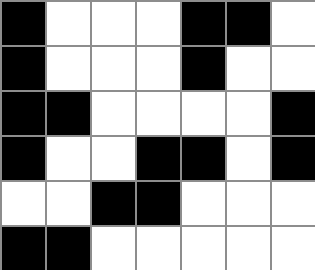[["black", "white", "white", "white", "black", "black", "white"], ["black", "white", "white", "white", "black", "white", "white"], ["black", "black", "white", "white", "white", "white", "black"], ["black", "white", "white", "black", "black", "white", "black"], ["white", "white", "black", "black", "white", "white", "white"], ["black", "black", "white", "white", "white", "white", "white"]]